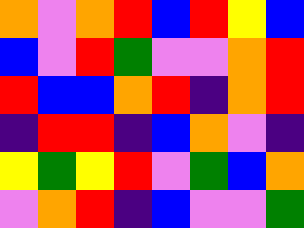[["orange", "violet", "orange", "red", "blue", "red", "yellow", "blue"], ["blue", "violet", "red", "green", "violet", "violet", "orange", "red"], ["red", "blue", "blue", "orange", "red", "indigo", "orange", "red"], ["indigo", "red", "red", "indigo", "blue", "orange", "violet", "indigo"], ["yellow", "green", "yellow", "red", "violet", "green", "blue", "orange"], ["violet", "orange", "red", "indigo", "blue", "violet", "violet", "green"]]